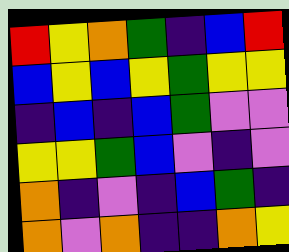[["red", "yellow", "orange", "green", "indigo", "blue", "red"], ["blue", "yellow", "blue", "yellow", "green", "yellow", "yellow"], ["indigo", "blue", "indigo", "blue", "green", "violet", "violet"], ["yellow", "yellow", "green", "blue", "violet", "indigo", "violet"], ["orange", "indigo", "violet", "indigo", "blue", "green", "indigo"], ["orange", "violet", "orange", "indigo", "indigo", "orange", "yellow"]]